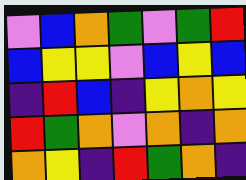[["violet", "blue", "orange", "green", "violet", "green", "red"], ["blue", "yellow", "yellow", "violet", "blue", "yellow", "blue"], ["indigo", "red", "blue", "indigo", "yellow", "orange", "yellow"], ["red", "green", "orange", "violet", "orange", "indigo", "orange"], ["orange", "yellow", "indigo", "red", "green", "orange", "indigo"]]